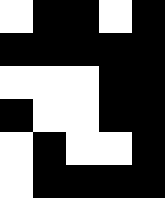[["white", "black", "black", "white", "black"], ["black", "black", "black", "black", "black"], ["white", "white", "white", "black", "black"], ["black", "white", "white", "black", "black"], ["white", "black", "white", "white", "black"], ["white", "black", "black", "black", "black"]]